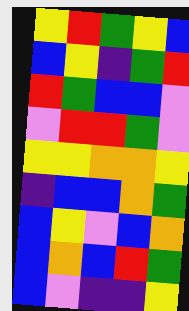[["yellow", "red", "green", "yellow", "blue"], ["blue", "yellow", "indigo", "green", "red"], ["red", "green", "blue", "blue", "violet"], ["violet", "red", "red", "green", "violet"], ["yellow", "yellow", "orange", "orange", "yellow"], ["indigo", "blue", "blue", "orange", "green"], ["blue", "yellow", "violet", "blue", "orange"], ["blue", "orange", "blue", "red", "green"], ["blue", "violet", "indigo", "indigo", "yellow"]]